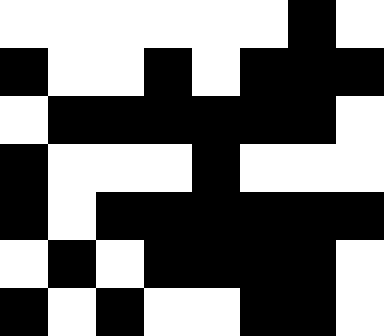[["white", "white", "white", "white", "white", "white", "black", "white"], ["black", "white", "white", "black", "white", "black", "black", "black"], ["white", "black", "black", "black", "black", "black", "black", "white"], ["black", "white", "white", "white", "black", "white", "white", "white"], ["black", "white", "black", "black", "black", "black", "black", "black"], ["white", "black", "white", "black", "black", "black", "black", "white"], ["black", "white", "black", "white", "white", "black", "black", "white"]]